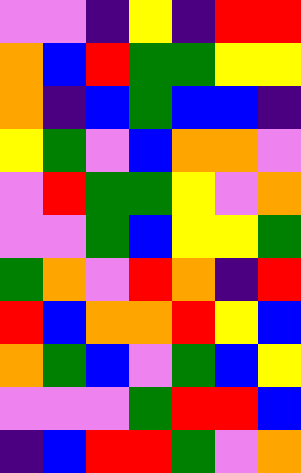[["violet", "violet", "indigo", "yellow", "indigo", "red", "red"], ["orange", "blue", "red", "green", "green", "yellow", "yellow"], ["orange", "indigo", "blue", "green", "blue", "blue", "indigo"], ["yellow", "green", "violet", "blue", "orange", "orange", "violet"], ["violet", "red", "green", "green", "yellow", "violet", "orange"], ["violet", "violet", "green", "blue", "yellow", "yellow", "green"], ["green", "orange", "violet", "red", "orange", "indigo", "red"], ["red", "blue", "orange", "orange", "red", "yellow", "blue"], ["orange", "green", "blue", "violet", "green", "blue", "yellow"], ["violet", "violet", "violet", "green", "red", "red", "blue"], ["indigo", "blue", "red", "red", "green", "violet", "orange"]]